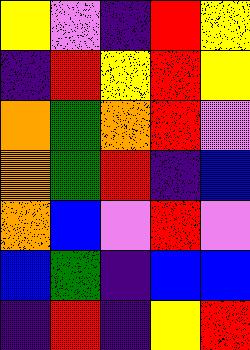[["yellow", "violet", "indigo", "red", "yellow"], ["indigo", "red", "yellow", "red", "yellow"], ["orange", "green", "orange", "red", "violet"], ["orange", "green", "red", "indigo", "blue"], ["orange", "blue", "violet", "red", "violet"], ["blue", "green", "indigo", "blue", "blue"], ["indigo", "red", "indigo", "yellow", "red"]]